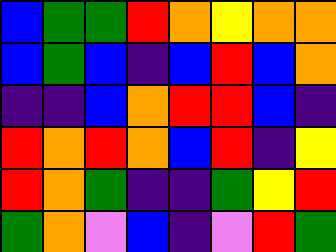[["blue", "green", "green", "red", "orange", "yellow", "orange", "orange"], ["blue", "green", "blue", "indigo", "blue", "red", "blue", "orange"], ["indigo", "indigo", "blue", "orange", "red", "red", "blue", "indigo"], ["red", "orange", "red", "orange", "blue", "red", "indigo", "yellow"], ["red", "orange", "green", "indigo", "indigo", "green", "yellow", "red"], ["green", "orange", "violet", "blue", "indigo", "violet", "red", "green"]]